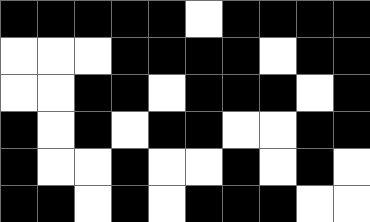[["black", "black", "black", "black", "black", "white", "black", "black", "black", "black"], ["white", "white", "white", "black", "black", "black", "black", "white", "black", "black"], ["white", "white", "black", "black", "white", "black", "black", "black", "white", "black"], ["black", "white", "black", "white", "black", "black", "white", "white", "black", "black"], ["black", "white", "white", "black", "white", "white", "black", "white", "black", "white"], ["black", "black", "white", "black", "white", "black", "black", "black", "white", "white"]]